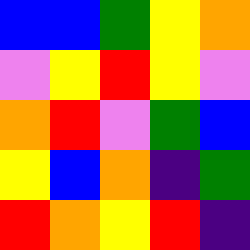[["blue", "blue", "green", "yellow", "orange"], ["violet", "yellow", "red", "yellow", "violet"], ["orange", "red", "violet", "green", "blue"], ["yellow", "blue", "orange", "indigo", "green"], ["red", "orange", "yellow", "red", "indigo"]]